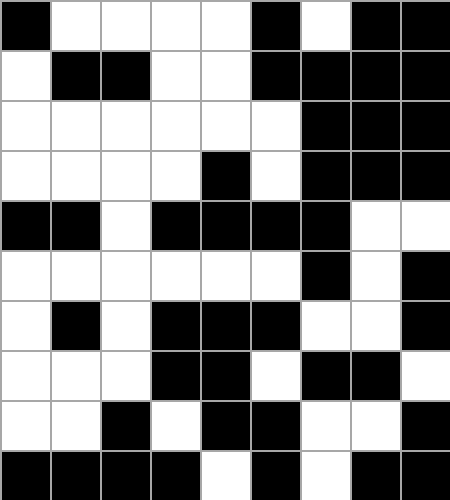[["black", "white", "white", "white", "white", "black", "white", "black", "black"], ["white", "black", "black", "white", "white", "black", "black", "black", "black"], ["white", "white", "white", "white", "white", "white", "black", "black", "black"], ["white", "white", "white", "white", "black", "white", "black", "black", "black"], ["black", "black", "white", "black", "black", "black", "black", "white", "white"], ["white", "white", "white", "white", "white", "white", "black", "white", "black"], ["white", "black", "white", "black", "black", "black", "white", "white", "black"], ["white", "white", "white", "black", "black", "white", "black", "black", "white"], ["white", "white", "black", "white", "black", "black", "white", "white", "black"], ["black", "black", "black", "black", "white", "black", "white", "black", "black"]]